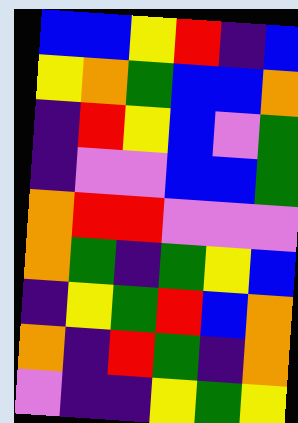[["blue", "blue", "yellow", "red", "indigo", "blue"], ["yellow", "orange", "green", "blue", "blue", "orange"], ["indigo", "red", "yellow", "blue", "violet", "green"], ["indigo", "violet", "violet", "blue", "blue", "green"], ["orange", "red", "red", "violet", "violet", "violet"], ["orange", "green", "indigo", "green", "yellow", "blue"], ["indigo", "yellow", "green", "red", "blue", "orange"], ["orange", "indigo", "red", "green", "indigo", "orange"], ["violet", "indigo", "indigo", "yellow", "green", "yellow"]]